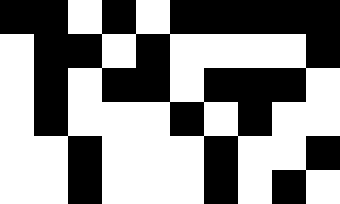[["black", "black", "white", "black", "white", "black", "black", "black", "black", "black"], ["white", "black", "black", "white", "black", "white", "white", "white", "white", "black"], ["white", "black", "white", "black", "black", "white", "black", "black", "black", "white"], ["white", "black", "white", "white", "white", "black", "white", "black", "white", "white"], ["white", "white", "black", "white", "white", "white", "black", "white", "white", "black"], ["white", "white", "black", "white", "white", "white", "black", "white", "black", "white"]]